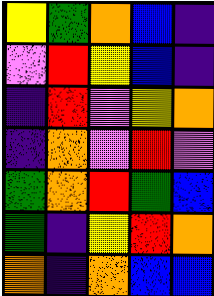[["yellow", "green", "orange", "blue", "indigo"], ["violet", "red", "yellow", "blue", "indigo"], ["indigo", "red", "violet", "yellow", "orange"], ["indigo", "orange", "violet", "red", "violet"], ["green", "orange", "red", "green", "blue"], ["green", "indigo", "yellow", "red", "orange"], ["orange", "indigo", "orange", "blue", "blue"]]